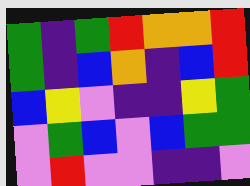[["green", "indigo", "green", "red", "orange", "orange", "red"], ["green", "indigo", "blue", "orange", "indigo", "blue", "red"], ["blue", "yellow", "violet", "indigo", "indigo", "yellow", "green"], ["violet", "green", "blue", "violet", "blue", "green", "green"], ["violet", "red", "violet", "violet", "indigo", "indigo", "violet"]]